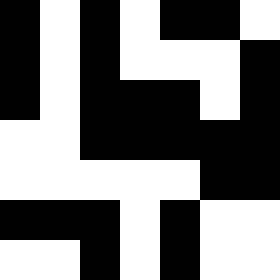[["black", "white", "black", "white", "black", "black", "white"], ["black", "white", "black", "white", "white", "white", "black"], ["black", "white", "black", "black", "black", "white", "black"], ["white", "white", "black", "black", "black", "black", "black"], ["white", "white", "white", "white", "white", "black", "black"], ["black", "black", "black", "white", "black", "white", "white"], ["white", "white", "black", "white", "black", "white", "white"]]